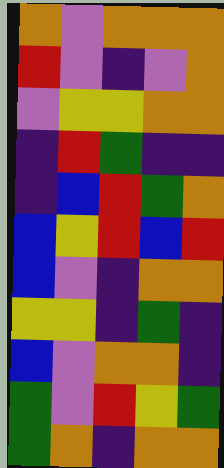[["orange", "violet", "orange", "orange", "orange"], ["red", "violet", "indigo", "violet", "orange"], ["violet", "yellow", "yellow", "orange", "orange"], ["indigo", "red", "green", "indigo", "indigo"], ["indigo", "blue", "red", "green", "orange"], ["blue", "yellow", "red", "blue", "red"], ["blue", "violet", "indigo", "orange", "orange"], ["yellow", "yellow", "indigo", "green", "indigo"], ["blue", "violet", "orange", "orange", "indigo"], ["green", "violet", "red", "yellow", "green"], ["green", "orange", "indigo", "orange", "orange"]]